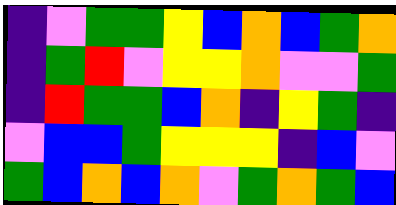[["indigo", "violet", "green", "green", "yellow", "blue", "orange", "blue", "green", "orange"], ["indigo", "green", "red", "violet", "yellow", "yellow", "orange", "violet", "violet", "green"], ["indigo", "red", "green", "green", "blue", "orange", "indigo", "yellow", "green", "indigo"], ["violet", "blue", "blue", "green", "yellow", "yellow", "yellow", "indigo", "blue", "violet"], ["green", "blue", "orange", "blue", "orange", "violet", "green", "orange", "green", "blue"]]